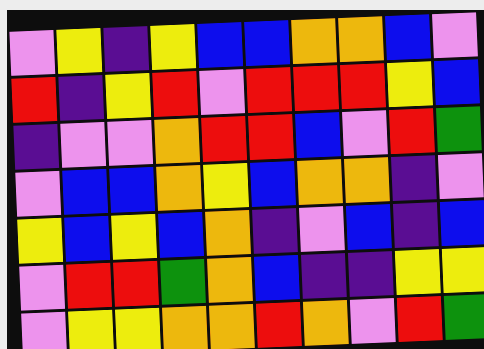[["violet", "yellow", "indigo", "yellow", "blue", "blue", "orange", "orange", "blue", "violet"], ["red", "indigo", "yellow", "red", "violet", "red", "red", "red", "yellow", "blue"], ["indigo", "violet", "violet", "orange", "red", "red", "blue", "violet", "red", "green"], ["violet", "blue", "blue", "orange", "yellow", "blue", "orange", "orange", "indigo", "violet"], ["yellow", "blue", "yellow", "blue", "orange", "indigo", "violet", "blue", "indigo", "blue"], ["violet", "red", "red", "green", "orange", "blue", "indigo", "indigo", "yellow", "yellow"], ["violet", "yellow", "yellow", "orange", "orange", "red", "orange", "violet", "red", "green"]]